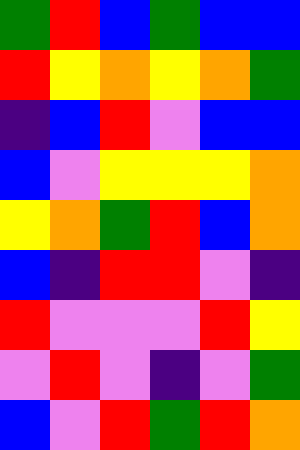[["green", "red", "blue", "green", "blue", "blue"], ["red", "yellow", "orange", "yellow", "orange", "green"], ["indigo", "blue", "red", "violet", "blue", "blue"], ["blue", "violet", "yellow", "yellow", "yellow", "orange"], ["yellow", "orange", "green", "red", "blue", "orange"], ["blue", "indigo", "red", "red", "violet", "indigo"], ["red", "violet", "violet", "violet", "red", "yellow"], ["violet", "red", "violet", "indigo", "violet", "green"], ["blue", "violet", "red", "green", "red", "orange"]]